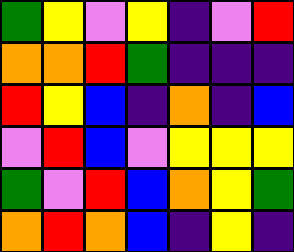[["green", "yellow", "violet", "yellow", "indigo", "violet", "red"], ["orange", "orange", "red", "green", "indigo", "indigo", "indigo"], ["red", "yellow", "blue", "indigo", "orange", "indigo", "blue"], ["violet", "red", "blue", "violet", "yellow", "yellow", "yellow"], ["green", "violet", "red", "blue", "orange", "yellow", "green"], ["orange", "red", "orange", "blue", "indigo", "yellow", "indigo"]]